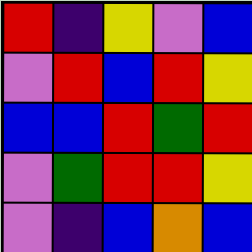[["red", "indigo", "yellow", "violet", "blue"], ["violet", "red", "blue", "red", "yellow"], ["blue", "blue", "red", "green", "red"], ["violet", "green", "red", "red", "yellow"], ["violet", "indigo", "blue", "orange", "blue"]]